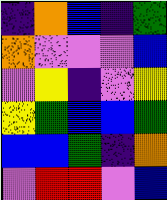[["indigo", "orange", "blue", "indigo", "green"], ["orange", "violet", "violet", "violet", "blue"], ["violet", "yellow", "indigo", "violet", "yellow"], ["yellow", "green", "blue", "blue", "green"], ["blue", "blue", "green", "indigo", "orange"], ["violet", "red", "red", "violet", "blue"]]